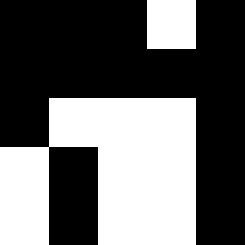[["black", "black", "black", "white", "black"], ["black", "black", "black", "black", "black"], ["black", "white", "white", "white", "black"], ["white", "black", "white", "white", "black"], ["white", "black", "white", "white", "black"]]